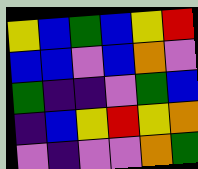[["yellow", "blue", "green", "blue", "yellow", "red"], ["blue", "blue", "violet", "blue", "orange", "violet"], ["green", "indigo", "indigo", "violet", "green", "blue"], ["indigo", "blue", "yellow", "red", "yellow", "orange"], ["violet", "indigo", "violet", "violet", "orange", "green"]]